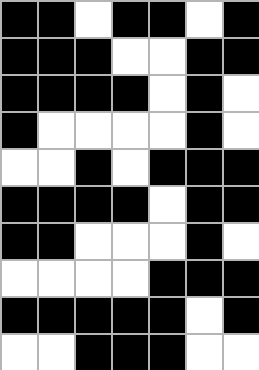[["black", "black", "white", "black", "black", "white", "black"], ["black", "black", "black", "white", "white", "black", "black"], ["black", "black", "black", "black", "white", "black", "white"], ["black", "white", "white", "white", "white", "black", "white"], ["white", "white", "black", "white", "black", "black", "black"], ["black", "black", "black", "black", "white", "black", "black"], ["black", "black", "white", "white", "white", "black", "white"], ["white", "white", "white", "white", "black", "black", "black"], ["black", "black", "black", "black", "black", "white", "black"], ["white", "white", "black", "black", "black", "white", "white"]]